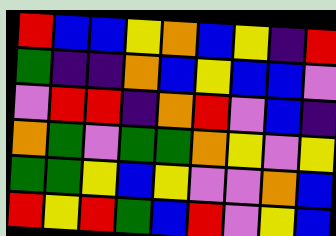[["red", "blue", "blue", "yellow", "orange", "blue", "yellow", "indigo", "red"], ["green", "indigo", "indigo", "orange", "blue", "yellow", "blue", "blue", "violet"], ["violet", "red", "red", "indigo", "orange", "red", "violet", "blue", "indigo"], ["orange", "green", "violet", "green", "green", "orange", "yellow", "violet", "yellow"], ["green", "green", "yellow", "blue", "yellow", "violet", "violet", "orange", "blue"], ["red", "yellow", "red", "green", "blue", "red", "violet", "yellow", "blue"]]